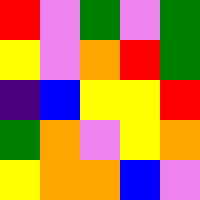[["red", "violet", "green", "violet", "green"], ["yellow", "violet", "orange", "red", "green"], ["indigo", "blue", "yellow", "yellow", "red"], ["green", "orange", "violet", "yellow", "orange"], ["yellow", "orange", "orange", "blue", "violet"]]